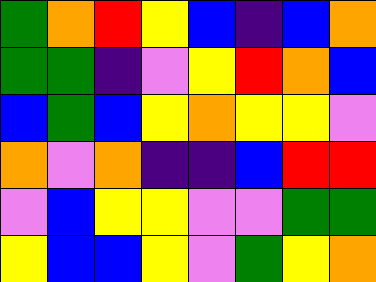[["green", "orange", "red", "yellow", "blue", "indigo", "blue", "orange"], ["green", "green", "indigo", "violet", "yellow", "red", "orange", "blue"], ["blue", "green", "blue", "yellow", "orange", "yellow", "yellow", "violet"], ["orange", "violet", "orange", "indigo", "indigo", "blue", "red", "red"], ["violet", "blue", "yellow", "yellow", "violet", "violet", "green", "green"], ["yellow", "blue", "blue", "yellow", "violet", "green", "yellow", "orange"]]